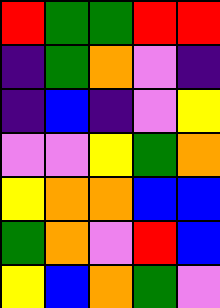[["red", "green", "green", "red", "red"], ["indigo", "green", "orange", "violet", "indigo"], ["indigo", "blue", "indigo", "violet", "yellow"], ["violet", "violet", "yellow", "green", "orange"], ["yellow", "orange", "orange", "blue", "blue"], ["green", "orange", "violet", "red", "blue"], ["yellow", "blue", "orange", "green", "violet"]]